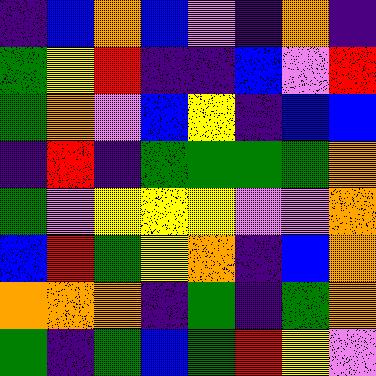[["indigo", "blue", "orange", "blue", "violet", "indigo", "orange", "indigo"], ["green", "yellow", "red", "indigo", "indigo", "blue", "violet", "red"], ["green", "orange", "violet", "blue", "yellow", "indigo", "blue", "blue"], ["indigo", "red", "indigo", "green", "green", "green", "green", "orange"], ["green", "violet", "yellow", "yellow", "yellow", "violet", "violet", "orange"], ["blue", "red", "green", "yellow", "orange", "indigo", "blue", "orange"], ["orange", "orange", "orange", "indigo", "green", "indigo", "green", "orange"], ["green", "indigo", "green", "blue", "green", "red", "yellow", "violet"]]